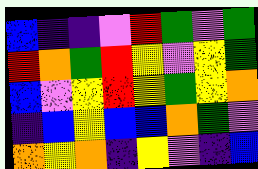[["blue", "indigo", "indigo", "violet", "red", "green", "violet", "green"], ["red", "orange", "green", "red", "yellow", "violet", "yellow", "green"], ["blue", "violet", "yellow", "red", "yellow", "green", "yellow", "orange"], ["indigo", "blue", "yellow", "blue", "blue", "orange", "green", "violet"], ["orange", "yellow", "orange", "indigo", "yellow", "violet", "indigo", "blue"]]